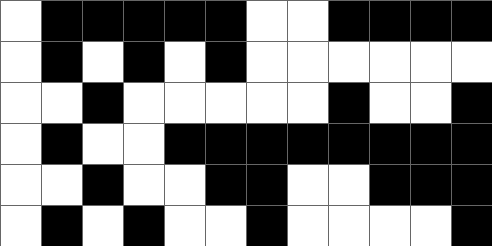[["white", "black", "black", "black", "black", "black", "white", "white", "black", "black", "black", "black"], ["white", "black", "white", "black", "white", "black", "white", "white", "white", "white", "white", "white"], ["white", "white", "black", "white", "white", "white", "white", "white", "black", "white", "white", "black"], ["white", "black", "white", "white", "black", "black", "black", "black", "black", "black", "black", "black"], ["white", "white", "black", "white", "white", "black", "black", "white", "white", "black", "black", "black"], ["white", "black", "white", "black", "white", "white", "black", "white", "white", "white", "white", "black"]]